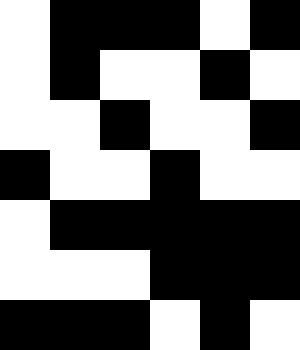[["white", "black", "black", "black", "white", "black"], ["white", "black", "white", "white", "black", "white"], ["white", "white", "black", "white", "white", "black"], ["black", "white", "white", "black", "white", "white"], ["white", "black", "black", "black", "black", "black"], ["white", "white", "white", "black", "black", "black"], ["black", "black", "black", "white", "black", "white"]]